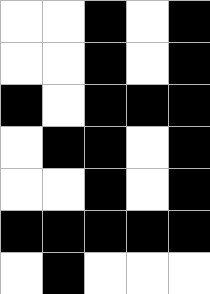[["white", "white", "black", "white", "black"], ["white", "white", "black", "white", "black"], ["black", "white", "black", "black", "black"], ["white", "black", "black", "white", "black"], ["white", "white", "black", "white", "black"], ["black", "black", "black", "black", "black"], ["white", "black", "white", "white", "white"]]